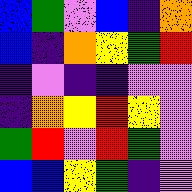[["blue", "green", "violet", "blue", "indigo", "orange"], ["blue", "indigo", "orange", "yellow", "green", "red"], ["indigo", "violet", "indigo", "indigo", "violet", "violet"], ["indigo", "orange", "yellow", "red", "yellow", "violet"], ["green", "red", "violet", "red", "green", "violet"], ["blue", "blue", "yellow", "green", "indigo", "violet"]]